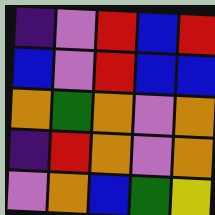[["indigo", "violet", "red", "blue", "red"], ["blue", "violet", "red", "blue", "blue"], ["orange", "green", "orange", "violet", "orange"], ["indigo", "red", "orange", "violet", "orange"], ["violet", "orange", "blue", "green", "yellow"]]